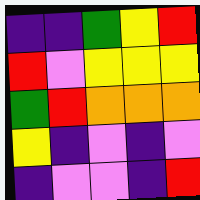[["indigo", "indigo", "green", "yellow", "red"], ["red", "violet", "yellow", "yellow", "yellow"], ["green", "red", "orange", "orange", "orange"], ["yellow", "indigo", "violet", "indigo", "violet"], ["indigo", "violet", "violet", "indigo", "red"]]